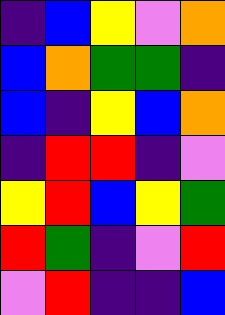[["indigo", "blue", "yellow", "violet", "orange"], ["blue", "orange", "green", "green", "indigo"], ["blue", "indigo", "yellow", "blue", "orange"], ["indigo", "red", "red", "indigo", "violet"], ["yellow", "red", "blue", "yellow", "green"], ["red", "green", "indigo", "violet", "red"], ["violet", "red", "indigo", "indigo", "blue"]]